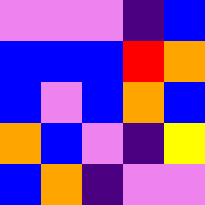[["violet", "violet", "violet", "indigo", "blue"], ["blue", "blue", "blue", "red", "orange"], ["blue", "violet", "blue", "orange", "blue"], ["orange", "blue", "violet", "indigo", "yellow"], ["blue", "orange", "indigo", "violet", "violet"]]